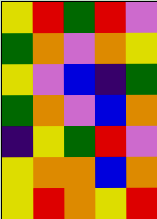[["yellow", "red", "green", "red", "violet"], ["green", "orange", "violet", "orange", "yellow"], ["yellow", "violet", "blue", "indigo", "green"], ["green", "orange", "violet", "blue", "orange"], ["indigo", "yellow", "green", "red", "violet"], ["yellow", "orange", "orange", "blue", "orange"], ["yellow", "red", "orange", "yellow", "red"]]